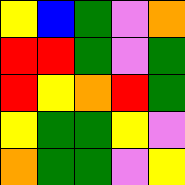[["yellow", "blue", "green", "violet", "orange"], ["red", "red", "green", "violet", "green"], ["red", "yellow", "orange", "red", "green"], ["yellow", "green", "green", "yellow", "violet"], ["orange", "green", "green", "violet", "yellow"]]